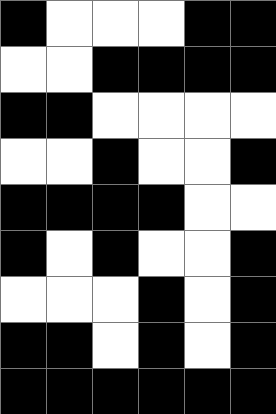[["black", "white", "white", "white", "black", "black"], ["white", "white", "black", "black", "black", "black"], ["black", "black", "white", "white", "white", "white"], ["white", "white", "black", "white", "white", "black"], ["black", "black", "black", "black", "white", "white"], ["black", "white", "black", "white", "white", "black"], ["white", "white", "white", "black", "white", "black"], ["black", "black", "white", "black", "white", "black"], ["black", "black", "black", "black", "black", "black"]]